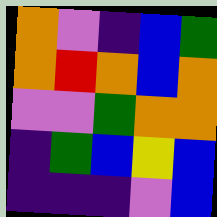[["orange", "violet", "indigo", "blue", "green"], ["orange", "red", "orange", "blue", "orange"], ["violet", "violet", "green", "orange", "orange"], ["indigo", "green", "blue", "yellow", "blue"], ["indigo", "indigo", "indigo", "violet", "blue"]]